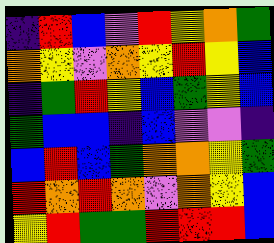[["indigo", "red", "blue", "violet", "red", "yellow", "orange", "green"], ["orange", "yellow", "violet", "orange", "yellow", "red", "yellow", "blue"], ["indigo", "green", "red", "yellow", "blue", "green", "yellow", "blue"], ["green", "blue", "blue", "indigo", "blue", "violet", "violet", "indigo"], ["blue", "red", "blue", "green", "orange", "orange", "yellow", "green"], ["red", "orange", "red", "orange", "violet", "orange", "yellow", "blue"], ["yellow", "red", "green", "green", "red", "red", "red", "blue"]]